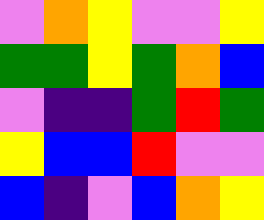[["violet", "orange", "yellow", "violet", "violet", "yellow"], ["green", "green", "yellow", "green", "orange", "blue"], ["violet", "indigo", "indigo", "green", "red", "green"], ["yellow", "blue", "blue", "red", "violet", "violet"], ["blue", "indigo", "violet", "blue", "orange", "yellow"]]